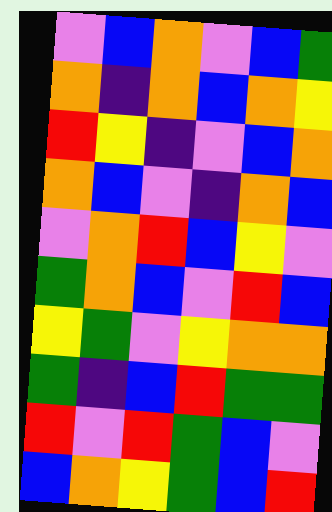[["violet", "blue", "orange", "violet", "blue", "green"], ["orange", "indigo", "orange", "blue", "orange", "yellow"], ["red", "yellow", "indigo", "violet", "blue", "orange"], ["orange", "blue", "violet", "indigo", "orange", "blue"], ["violet", "orange", "red", "blue", "yellow", "violet"], ["green", "orange", "blue", "violet", "red", "blue"], ["yellow", "green", "violet", "yellow", "orange", "orange"], ["green", "indigo", "blue", "red", "green", "green"], ["red", "violet", "red", "green", "blue", "violet"], ["blue", "orange", "yellow", "green", "blue", "red"]]